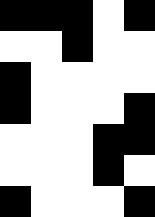[["black", "black", "black", "white", "black"], ["white", "white", "black", "white", "white"], ["black", "white", "white", "white", "white"], ["black", "white", "white", "white", "black"], ["white", "white", "white", "black", "black"], ["white", "white", "white", "black", "white"], ["black", "white", "white", "white", "black"]]